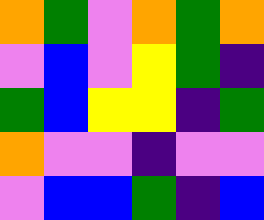[["orange", "green", "violet", "orange", "green", "orange"], ["violet", "blue", "violet", "yellow", "green", "indigo"], ["green", "blue", "yellow", "yellow", "indigo", "green"], ["orange", "violet", "violet", "indigo", "violet", "violet"], ["violet", "blue", "blue", "green", "indigo", "blue"]]